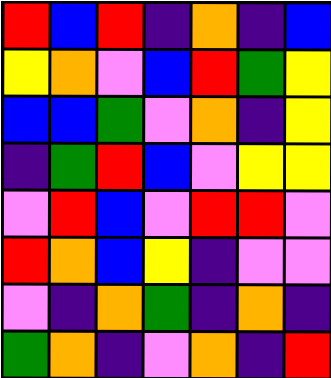[["red", "blue", "red", "indigo", "orange", "indigo", "blue"], ["yellow", "orange", "violet", "blue", "red", "green", "yellow"], ["blue", "blue", "green", "violet", "orange", "indigo", "yellow"], ["indigo", "green", "red", "blue", "violet", "yellow", "yellow"], ["violet", "red", "blue", "violet", "red", "red", "violet"], ["red", "orange", "blue", "yellow", "indigo", "violet", "violet"], ["violet", "indigo", "orange", "green", "indigo", "orange", "indigo"], ["green", "orange", "indigo", "violet", "orange", "indigo", "red"]]